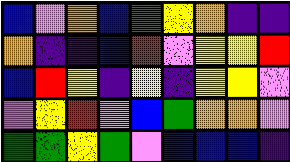[["blue", "violet", "orange", "blue", "green", "yellow", "orange", "indigo", "indigo"], ["orange", "indigo", "indigo", "blue", "red", "violet", "yellow", "yellow", "red"], ["blue", "red", "yellow", "indigo", "yellow", "indigo", "yellow", "yellow", "violet"], ["violet", "yellow", "red", "violet", "blue", "green", "orange", "orange", "violet"], ["green", "green", "yellow", "green", "violet", "blue", "blue", "blue", "indigo"]]